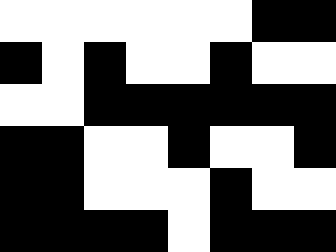[["white", "white", "white", "white", "white", "white", "black", "black"], ["black", "white", "black", "white", "white", "black", "white", "white"], ["white", "white", "black", "black", "black", "black", "black", "black"], ["black", "black", "white", "white", "black", "white", "white", "black"], ["black", "black", "white", "white", "white", "black", "white", "white"], ["black", "black", "black", "black", "white", "black", "black", "black"]]